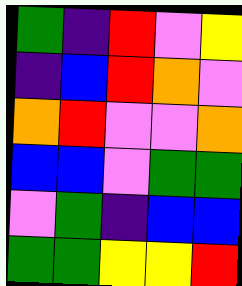[["green", "indigo", "red", "violet", "yellow"], ["indigo", "blue", "red", "orange", "violet"], ["orange", "red", "violet", "violet", "orange"], ["blue", "blue", "violet", "green", "green"], ["violet", "green", "indigo", "blue", "blue"], ["green", "green", "yellow", "yellow", "red"]]